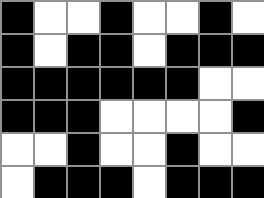[["black", "white", "white", "black", "white", "white", "black", "white"], ["black", "white", "black", "black", "white", "black", "black", "black"], ["black", "black", "black", "black", "black", "black", "white", "white"], ["black", "black", "black", "white", "white", "white", "white", "black"], ["white", "white", "black", "white", "white", "black", "white", "white"], ["white", "black", "black", "black", "white", "black", "black", "black"]]